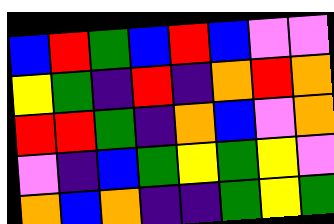[["blue", "red", "green", "blue", "red", "blue", "violet", "violet"], ["yellow", "green", "indigo", "red", "indigo", "orange", "red", "orange"], ["red", "red", "green", "indigo", "orange", "blue", "violet", "orange"], ["violet", "indigo", "blue", "green", "yellow", "green", "yellow", "violet"], ["orange", "blue", "orange", "indigo", "indigo", "green", "yellow", "green"]]